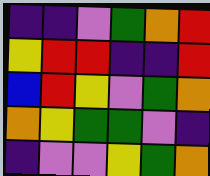[["indigo", "indigo", "violet", "green", "orange", "red"], ["yellow", "red", "red", "indigo", "indigo", "red"], ["blue", "red", "yellow", "violet", "green", "orange"], ["orange", "yellow", "green", "green", "violet", "indigo"], ["indigo", "violet", "violet", "yellow", "green", "orange"]]